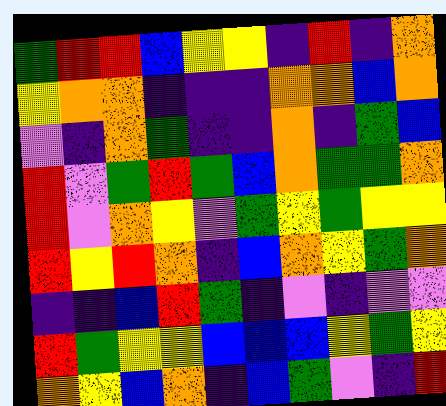[["green", "red", "red", "blue", "yellow", "yellow", "indigo", "red", "indigo", "orange"], ["yellow", "orange", "orange", "indigo", "indigo", "indigo", "orange", "orange", "blue", "orange"], ["violet", "indigo", "orange", "green", "indigo", "indigo", "orange", "indigo", "green", "blue"], ["red", "violet", "green", "red", "green", "blue", "orange", "green", "green", "orange"], ["red", "violet", "orange", "yellow", "violet", "green", "yellow", "green", "yellow", "yellow"], ["red", "yellow", "red", "orange", "indigo", "blue", "orange", "yellow", "green", "orange"], ["indigo", "indigo", "blue", "red", "green", "indigo", "violet", "indigo", "violet", "violet"], ["red", "green", "yellow", "yellow", "blue", "blue", "blue", "yellow", "green", "yellow"], ["orange", "yellow", "blue", "orange", "indigo", "blue", "green", "violet", "indigo", "red"]]